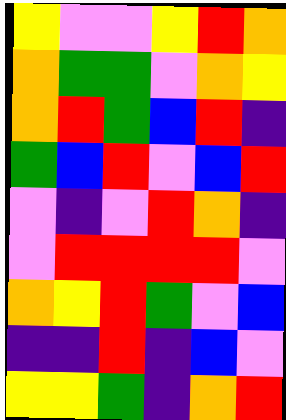[["yellow", "violet", "violet", "yellow", "red", "orange"], ["orange", "green", "green", "violet", "orange", "yellow"], ["orange", "red", "green", "blue", "red", "indigo"], ["green", "blue", "red", "violet", "blue", "red"], ["violet", "indigo", "violet", "red", "orange", "indigo"], ["violet", "red", "red", "red", "red", "violet"], ["orange", "yellow", "red", "green", "violet", "blue"], ["indigo", "indigo", "red", "indigo", "blue", "violet"], ["yellow", "yellow", "green", "indigo", "orange", "red"]]